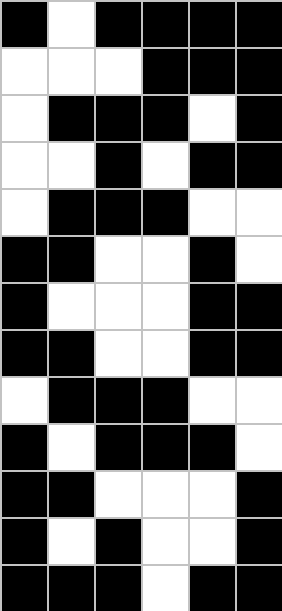[["black", "white", "black", "black", "black", "black"], ["white", "white", "white", "black", "black", "black"], ["white", "black", "black", "black", "white", "black"], ["white", "white", "black", "white", "black", "black"], ["white", "black", "black", "black", "white", "white"], ["black", "black", "white", "white", "black", "white"], ["black", "white", "white", "white", "black", "black"], ["black", "black", "white", "white", "black", "black"], ["white", "black", "black", "black", "white", "white"], ["black", "white", "black", "black", "black", "white"], ["black", "black", "white", "white", "white", "black"], ["black", "white", "black", "white", "white", "black"], ["black", "black", "black", "white", "black", "black"]]